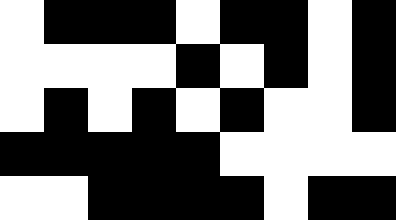[["white", "black", "black", "black", "white", "black", "black", "white", "black"], ["white", "white", "white", "white", "black", "white", "black", "white", "black"], ["white", "black", "white", "black", "white", "black", "white", "white", "black"], ["black", "black", "black", "black", "black", "white", "white", "white", "white"], ["white", "white", "black", "black", "black", "black", "white", "black", "black"]]